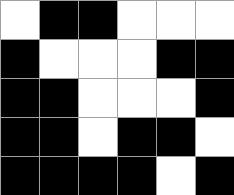[["white", "black", "black", "white", "white", "white"], ["black", "white", "white", "white", "black", "black"], ["black", "black", "white", "white", "white", "black"], ["black", "black", "white", "black", "black", "white"], ["black", "black", "black", "black", "white", "black"]]